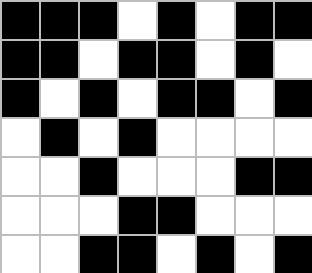[["black", "black", "black", "white", "black", "white", "black", "black"], ["black", "black", "white", "black", "black", "white", "black", "white"], ["black", "white", "black", "white", "black", "black", "white", "black"], ["white", "black", "white", "black", "white", "white", "white", "white"], ["white", "white", "black", "white", "white", "white", "black", "black"], ["white", "white", "white", "black", "black", "white", "white", "white"], ["white", "white", "black", "black", "white", "black", "white", "black"]]